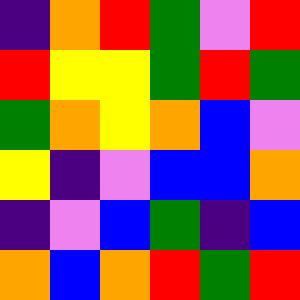[["indigo", "orange", "red", "green", "violet", "red"], ["red", "yellow", "yellow", "green", "red", "green"], ["green", "orange", "yellow", "orange", "blue", "violet"], ["yellow", "indigo", "violet", "blue", "blue", "orange"], ["indigo", "violet", "blue", "green", "indigo", "blue"], ["orange", "blue", "orange", "red", "green", "red"]]